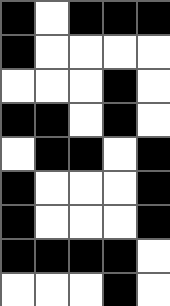[["black", "white", "black", "black", "black"], ["black", "white", "white", "white", "white"], ["white", "white", "white", "black", "white"], ["black", "black", "white", "black", "white"], ["white", "black", "black", "white", "black"], ["black", "white", "white", "white", "black"], ["black", "white", "white", "white", "black"], ["black", "black", "black", "black", "white"], ["white", "white", "white", "black", "white"]]